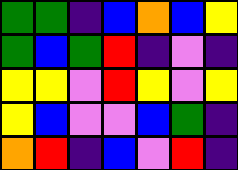[["green", "green", "indigo", "blue", "orange", "blue", "yellow"], ["green", "blue", "green", "red", "indigo", "violet", "indigo"], ["yellow", "yellow", "violet", "red", "yellow", "violet", "yellow"], ["yellow", "blue", "violet", "violet", "blue", "green", "indigo"], ["orange", "red", "indigo", "blue", "violet", "red", "indigo"]]